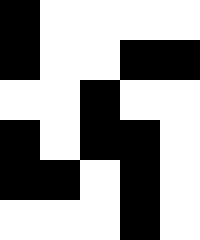[["black", "white", "white", "white", "white"], ["black", "white", "white", "black", "black"], ["white", "white", "black", "white", "white"], ["black", "white", "black", "black", "white"], ["black", "black", "white", "black", "white"], ["white", "white", "white", "black", "white"]]